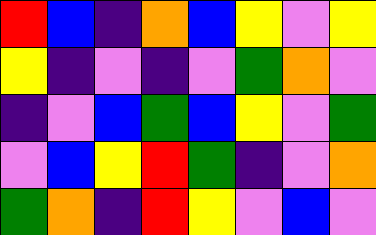[["red", "blue", "indigo", "orange", "blue", "yellow", "violet", "yellow"], ["yellow", "indigo", "violet", "indigo", "violet", "green", "orange", "violet"], ["indigo", "violet", "blue", "green", "blue", "yellow", "violet", "green"], ["violet", "blue", "yellow", "red", "green", "indigo", "violet", "orange"], ["green", "orange", "indigo", "red", "yellow", "violet", "blue", "violet"]]